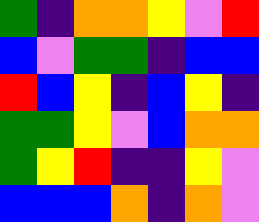[["green", "indigo", "orange", "orange", "yellow", "violet", "red"], ["blue", "violet", "green", "green", "indigo", "blue", "blue"], ["red", "blue", "yellow", "indigo", "blue", "yellow", "indigo"], ["green", "green", "yellow", "violet", "blue", "orange", "orange"], ["green", "yellow", "red", "indigo", "indigo", "yellow", "violet"], ["blue", "blue", "blue", "orange", "indigo", "orange", "violet"]]